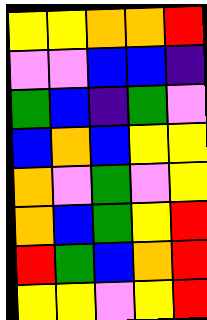[["yellow", "yellow", "orange", "orange", "red"], ["violet", "violet", "blue", "blue", "indigo"], ["green", "blue", "indigo", "green", "violet"], ["blue", "orange", "blue", "yellow", "yellow"], ["orange", "violet", "green", "violet", "yellow"], ["orange", "blue", "green", "yellow", "red"], ["red", "green", "blue", "orange", "red"], ["yellow", "yellow", "violet", "yellow", "red"]]